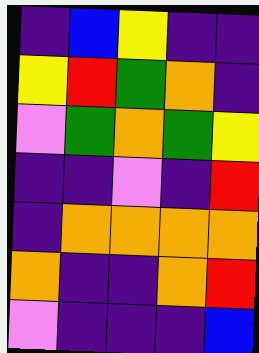[["indigo", "blue", "yellow", "indigo", "indigo"], ["yellow", "red", "green", "orange", "indigo"], ["violet", "green", "orange", "green", "yellow"], ["indigo", "indigo", "violet", "indigo", "red"], ["indigo", "orange", "orange", "orange", "orange"], ["orange", "indigo", "indigo", "orange", "red"], ["violet", "indigo", "indigo", "indigo", "blue"]]